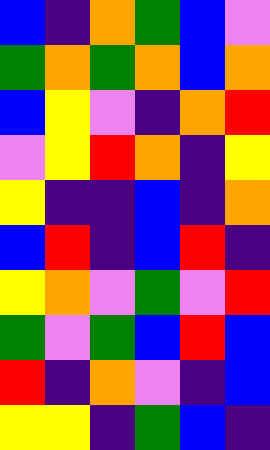[["blue", "indigo", "orange", "green", "blue", "violet"], ["green", "orange", "green", "orange", "blue", "orange"], ["blue", "yellow", "violet", "indigo", "orange", "red"], ["violet", "yellow", "red", "orange", "indigo", "yellow"], ["yellow", "indigo", "indigo", "blue", "indigo", "orange"], ["blue", "red", "indigo", "blue", "red", "indigo"], ["yellow", "orange", "violet", "green", "violet", "red"], ["green", "violet", "green", "blue", "red", "blue"], ["red", "indigo", "orange", "violet", "indigo", "blue"], ["yellow", "yellow", "indigo", "green", "blue", "indigo"]]